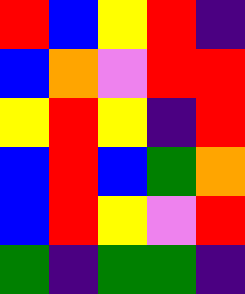[["red", "blue", "yellow", "red", "indigo"], ["blue", "orange", "violet", "red", "red"], ["yellow", "red", "yellow", "indigo", "red"], ["blue", "red", "blue", "green", "orange"], ["blue", "red", "yellow", "violet", "red"], ["green", "indigo", "green", "green", "indigo"]]